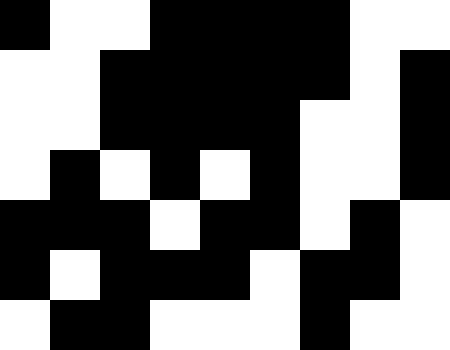[["black", "white", "white", "black", "black", "black", "black", "white", "white"], ["white", "white", "black", "black", "black", "black", "black", "white", "black"], ["white", "white", "black", "black", "black", "black", "white", "white", "black"], ["white", "black", "white", "black", "white", "black", "white", "white", "black"], ["black", "black", "black", "white", "black", "black", "white", "black", "white"], ["black", "white", "black", "black", "black", "white", "black", "black", "white"], ["white", "black", "black", "white", "white", "white", "black", "white", "white"]]